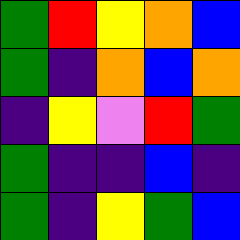[["green", "red", "yellow", "orange", "blue"], ["green", "indigo", "orange", "blue", "orange"], ["indigo", "yellow", "violet", "red", "green"], ["green", "indigo", "indigo", "blue", "indigo"], ["green", "indigo", "yellow", "green", "blue"]]